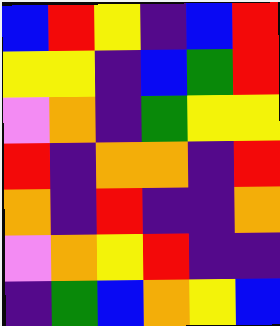[["blue", "red", "yellow", "indigo", "blue", "red"], ["yellow", "yellow", "indigo", "blue", "green", "red"], ["violet", "orange", "indigo", "green", "yellow", "yellow"], ["red", "indigo", "orange", "orange", "indigo", "red"], ["orange", "indigo", "red", "indigo", "indigo", "orange"], ["violet", "orange", "yellow", "red", "indigo", "indigo"], ["indigo", "green", "blue", "orange", "yellow", "blue"]]